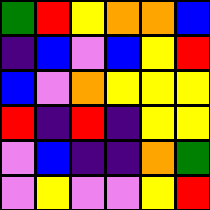[["green", "red", "yellow", "orange", "orange", "blue"], ["indigo", "blue", "violet", "blue", "yellow", "red"], ["blue", "violet", "orange", "yellow", "yellow", "yellow"], ["red", "indigo", "red", "indigo", "yellow", "yellow"], ["violet", "blue", "indigo", "indigo", "orange", "green"], ["violet", "yellow", "violet", "violet", "yellow", "red"]]